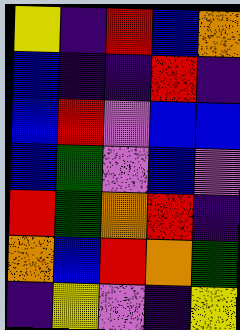[["yellow", "indigo", "red", "blue", "orange"], ["blue", "indigo", "indigo", "red", "indigo"], ["blue", "red", "violet", "blue", "blue"], ["blue", "green", "violet", "blue", "violet"], ["red", "green", "orange", "red", "indigo"], ["orange", "blue", "red", "orange", "green"], ["indigo", "yellow", "violet", "indigo", "yellow"]]